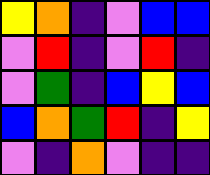[["yellow", "orange", "indigo", "violet", "blue", "blue"], ["violet", "red", "indigo", "violet", "red", "indigo"], ["violet", "green", "indigo", "blue", "yellow", "blue"], ["blue", "orange", "green", "red", "indigo", "yellow"], ["violet", "indigo", "orange", "violet", "indigo", "indigo"]]